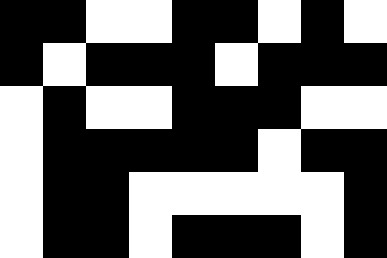[["black", "black", "white", "white", "black", "black", "white", "black", "white"], ["black", "white", "black", "black", "black", "white", "black", "black", "black"], ["white", "black", "white", "white", "black", "black", "black", "white", "white"], ["white", "black", "black", "black", "black", "black", "white", "black", "black"], ["white", "black", "black", "white", "white", "white", "white", "white", "black"], ["white", "black", "black", "white", "black", "black", "black", "white", "black"]]